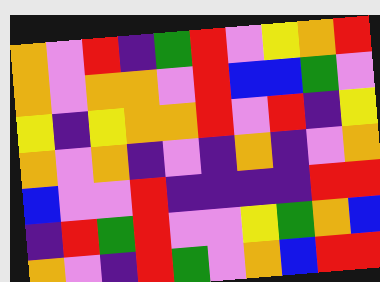[["orange", "violet", "red", "indigo", "green", "red", "violet", "yellow", "orange", "red"], ["orange", "violet", "orange", "orange", "violet", "red", "blue", "blue", "green", "violet"], ["yellow", "indigo", "yellow", "orange", "orange", "red", "violet", "red", "indigo", "yellow"], ["orange", "violet", "orange", "indigo", "violet", "indigo", "orange", "indigo", "violet", "orange"], ["blue", "violet", "violet", "red", "indigo", "indigo", "indigo", "indigo", "red", "red"], ["indigo", "red", "green", "red", "violet", "violet", "yellow", "green", "orange", "blue"], ["orange", "violet", "indigo", "red", "green", "violet", "orange", "blue", "red", "red"]]